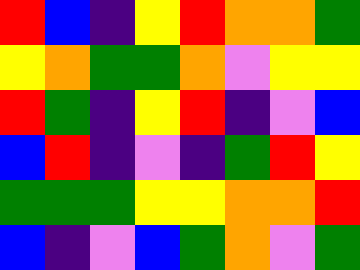[["red", "blue", "indigo", "yellow", "red", "orange", "orange", "green"], ["yellow", "orange", "green", "green", "orange", "violet", "yellow", "yellow"], ["red", "green", "indigo", "yellow", "red", "indigo", "violet", "blue"], ["blue", "red", "indigo", "violet", "indigo", "green", "red", "yellow"], ["green", "green", "green", "yellow", "yellow", "orange", "orange", "red"], ["blue", "indigo", "violet", "blue", "green", "orange", "violet", "green"]]